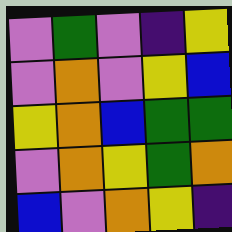[["violet", "green", "violet", "indigo", "yellow"], ["violet", "orange", "violet", "yellow", "blue"], ["yellow", "orange", "blue", "green", "green"], ["violet", "orange", "yellow", "green", "orange"], ["blue", "violet", "orange", "yellow", "indigo"]]